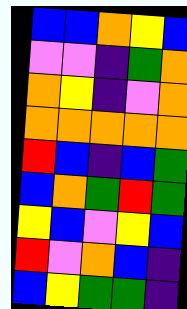[["blue", "blue", "orange", "yellow", "blue"], ["violet", "violet", "indigo", "green", "orange"], ["orange", "yellow", "indigo", "violet", "orange"], ["orange", "orange", "orange", "orange", "orange"], ["red", "blue", "indigo", "blue", "green"], ["blue", "orange", "green", "red", "green"], ["yellow", "blue", "violet", "yellow", "blue"], ["red", "violet", "orange", "blue", "indigo"], ["blue", "yellow", "green", "green", "indigo"]]